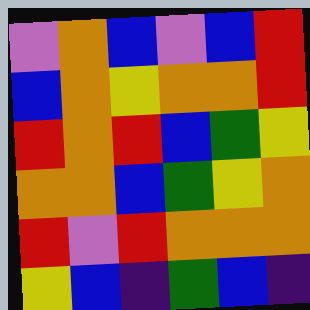[["violet", "orange", "blue", "violet", "blue", "red"], ["blue", "orange", "yellow", "orange", "orange", "red"], ["red", "orange", "red", "blue", "green", "yellow"], ["orange", "orange", "blue", "green", "yellow", "orange"], ["red", "violet", "red", "orange", "orange", "orange"], ["yellow", "blue", "indigo", "green", "blue", "indigo"]]